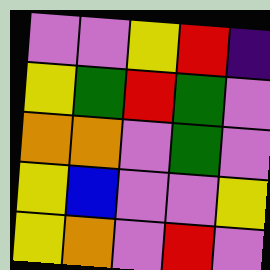[["violet", "violet", "yellow", "red", "indigo"], ["yellow", "green", "red", "green", "violet"], ["orange", "orange", "violet", "green", "violet"], ["yellow", "blue", "violet", "violet", "yellow"], ["yellow", "orange", "violet", "red", "violet"]]